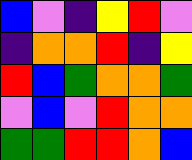[["blue", "violet", "indigo", "yellow", "red", "violet"], ["indigo", "orange", "orange", "red", "indigo", "yellow"], ["red", "blue", "green", "orange", "orange", "green"], ["violet", "blue", "violet", "red", "orange", "orange"], ["green", "green", "red", "red", "orange", "blue"]]